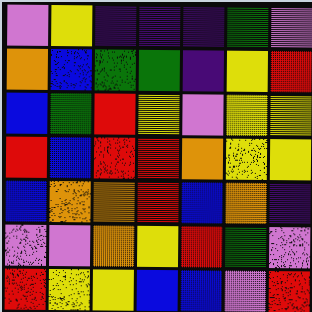[["violet", "yellow", "indigo", "indigo", "indigo", "green", "violet"], ["orange", "blue", "green", "green", "indigo", "yellow", "red"], ["blue", "green", "red", "yellow", "violet", "yellow", "yellow"], ["red", "blue", "red", "red", "orange", "yellow", "yellow"], ["blue", "orange", "orange", "red", "blue", "orange", "indigo"], ["violet", "violet", "orange", "yellow", "red", "green", "violet"], ["red", "yellow", "yellow", "blue", "blue", "violet", "red"]]